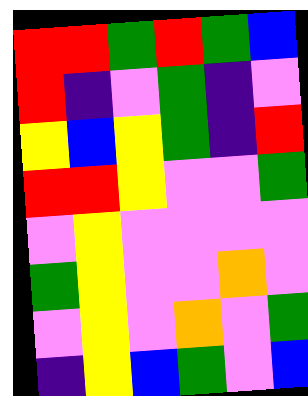[["red", "red", "green", "red", "green", "blue"], ["red", "indigo", "violet", "green", "indigo", "violet"], ["yellow", "blue", "yellow", "green", "indigo", "red"], ["red", "red", "yellow", "violet", "violet", "green"], ["violet", "yellow", "violet", "violet", "violet", "violet"], ["green", "yellow", "violet", "violet", "orange", "violet"], ["violet", "yellow", "violet", "orange", "violet", "green"], ["indigo", "yellow", "blue", "green", "violet", "blue"]]